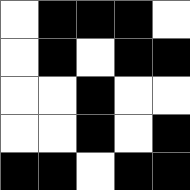[["white", "black", "black", "black", "white"], ["white", "black", "white", "black", "black"], ["white", "white", "black", "white", "white"], ["white", "white", "black", "white", "black"], ["black", "black", "white", "black", "black"]]